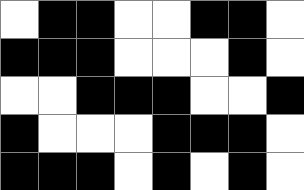[["white", "black", "black", "white", "white", "black", "black", "white"], ["black", "black", "black", "white", "white", "white", "black", "white"], ["white", "white", "black", "black", "black", "white", "white", "black"], ["black", "white", "white", "white", "black", "black", "black", "white"], ["black", "black", "black", "white", "black", "white", "black", "white"]]